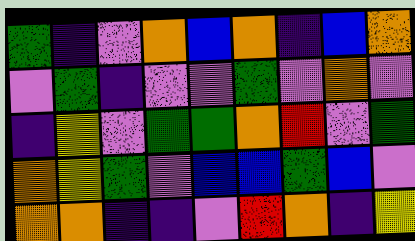[["green", "indigo", "violet", "orange", "blue", "orange", "indigo", "blue", "orange"], ["violet", "green", "indigo", "violet", "violet", "green", "violet", "orange", "violet"], ["indigo", "yellow", "violet", "green", "green", "orange", "red", "violet", "green"], ["orange", "yellow", "green", "violet", "blue", "blue", "green", "blue", "violet"], ["orange", "orange", "indigo", "indigo", "violet", "red", "orange", "indigo", "yellow"]]